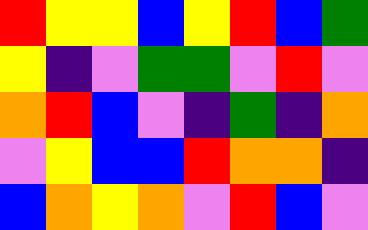[["red", "yellow", "yellow", "blue", "yellow", "red", "blue", "green"], ["yellow", "indigo", "violet", "green", "green", "violet", "red", "violet"], ["orange", "red", "blue", "violet", "indigo", "green", "indigo", "orange"], ["violet", "yellow", "blue", "blue", "red", "orange", "orange", "indigo"], ["blue", "orange", "yellow", "orange", "violet", "red", "blue", "violet"]]